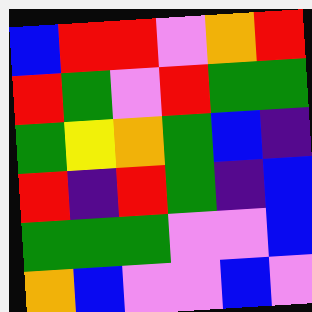[["blue", "red", "red", "violet", "orange", "red"], ["red", "green", "violet", "red", "green", "green"], ["green", "yellow", "orange", "green", "blue", "indigo"], ["red", "indigo", "red", "green", "indigo", "blue"], ["green", "green", "green", "violet", "violet", "blue"], ["orange", "blue", "violet", "violet", "blue", "violet"]]